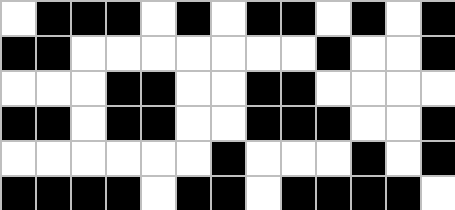[["white", "black", "black", "black", "white", "black", "white", "black", "black", "white", "black", "white", "black"], ["black", "black", "white", "white", "white", "white", "white", "white", "white", "black", "white", "white", "black"], ["white", "white", "white", "black", "black", "white", "white", "black", "black", "white", "white", "white", "white"], ["black", "black", "white", "black", "black", "white", "white", "black", "black", "black", "white", "white", "black"], ["white", "white", "white", "white", "white", "white", "black", "white", "white", "white", "black", "white", "black"], ["black", "black", "black", "black", "white", "black", "black", "white", "black", "black", "black", "black", "white"]]